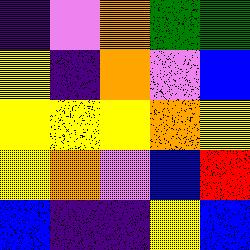[["indigo", "violet", "orange", "green", "green"], ["yellow", "indigo", "orange", "violet", "blue"], ["yellow", "yellow", "yellow", "orange", "yellow"], ["yellow", "orange", "violet", "blue", "red"], ["blue", "indigo", "indigo", "yellow", "blue"]]